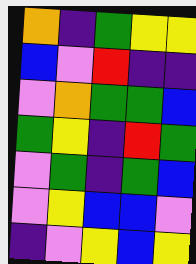[["orange", "indigo", "green", "yellow", "yellow"], ["blue", "violet", "red", "indigo", "indigo"], ["violet", "orange", "green", "green", "blue"], ["green", "yellow", "indigo", "red", "green"], ["violet", "green", "indigo", "green", "blue"], ["violet", "yellow", "blue", "blue", "violet"], ["indigo", "violet", "yellow", "blue", "yellow"]]